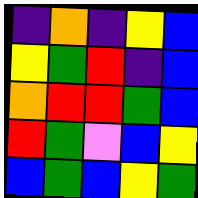[["indigo", "orange", "indigo", "yellow", "blue"], ["yellow", "green", "red", "indigo", "blue"], ["orange", "red", "red", "green", "blue"], ["red", "green", "violet", "blue", "yellow"], ["blue", "green", "blue", "yellow", "green"]]